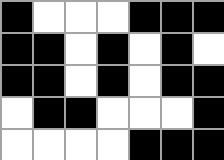[["black", "white", "white", "white", "black", "black", "black"], ["black", "black", "white", "black", "white", "black", "white"], ["black", "black", "white", "black", "white", "black", "black"], ["white", "black", "black", "white", "white", "white", "black"], ["white", "white", "white", "white", "black", "black", "black"]]